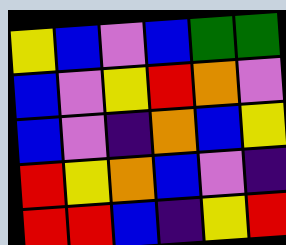[["yellow", "blue", "violet", "blue", "green", "green"], ["blue", "violet", "yellow", "red", "orange", "violet"], ["blue", "violet", "indigo", "orange", "blue", "yellow"], ["red", "yellow", "orange", "blue", "violet", "indigo"], ["red", "red", "blue", "indigo", "yellow", "red"]]